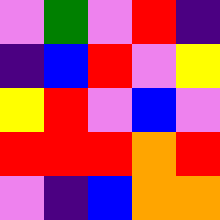[["violet", "green", "violet", "red", "indigo"], ["indigo", "blue", "red", "violet", "yellow"], ["yellow", "red", "violet", "blue", "violet"], ["red", "red", "red", "orange", "red"], ["violet", "indigo", "blue", "orange", "orange"]]